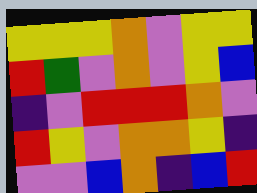[["yellow", "yellow", "yellow", "orange", "violet", "yellow", "yellow"], ["red", "green", "violet", "orange", "violet", "yellow", "blue"], ["indigo", "violet", "red", "red", "red", "orange", "violet"], ["red", "yellow", "violet", "orange", "orange", "yellow", "indigo"], ["violet", "violet", "blue", "orange", "indigo", "blue", "red"]]